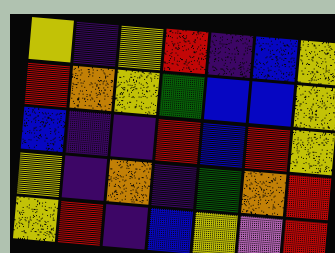[["yellow", "indigo", "yellow", "red", "indigo", "blue", "yellow"], ["red", "orange", "yellow", "green", "blue", "blue", "yellow"], ["blue", "indigo", "indigo", "red", "blue", "red", "yellow"], ["yellow", "indigo", "orange", "indigo", "green", "orange", "red"], ["yellow", "red", "indigo", "blue", "yellow", "violet", "red"]]